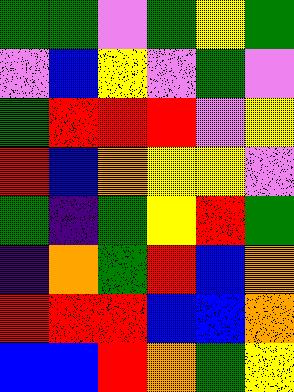[["green", "green", "violet", "green", "yellow", "green"], ["violet", "blue", "yellow", "violet", "green", "violet"], ["green", "red", "red", "red", "violet", "yellow"], ["red", "blue", "orange", "yellow", "yellow", "violet"], ["green", "indigo", "green", "yellow", "red", "green"], ["indigo", "orange", "green", "red", "blue", "orange"], ["red", "red", "red", "blue", "blue", "orange"], ["blue", "blue", "red", "orange", "green", "yellow"]]